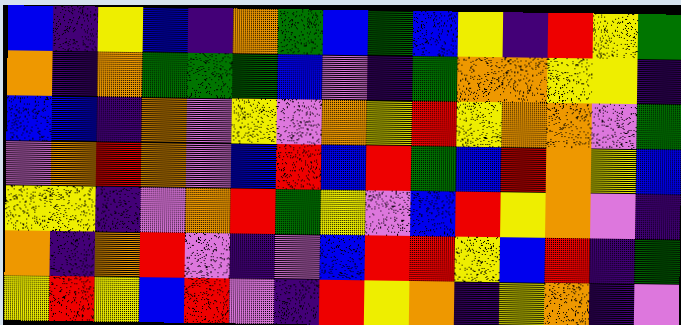[["blue", "indigo", "yellow", "blue", "indigo", "orange", "green", "blue", "green", "blue", "yellow", "indigo", "red", "yellow", "green"], ["orange", "indigo", "orange", "green", "green", "green", "blue", "violet", "indigo", "green", "orange", "orange", "yellow", "yellow", "indigo"], ["blue", "blue", "indigo", "orange", "violet", "yellow", "violet", "orange", "yellow", "red", "yellow", "orange", "orange", "violet", "green"], ["violet", "orange", "red", "orange", "violet", "blue", "red", "blue", "red", "green", "blue", "red", "orange", "yellow", "blue"], ["yellow", "yellow", "indigo", "violet", "orange", "red", "green", "yellow", "violet", "blue", "red", "yellow", "orange", "violet", "indigo"], ["orange", "indigo", "orange", "red", "violet", "indigo", "violet", "blue", "red", "red", "yellow", "blue", "red", "indigo", "green"], ["yellow", "red", "yellow", "blue", "red", "violet", "indigo", "red", "yellow", "orange", "indigo", "yellow", "orange", "indigo", "violet"]]